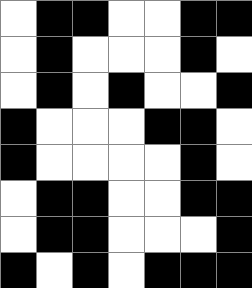[["white", "black", "black", "white", "white", "black", "black"], ["white", "black", "white", "white", "white", "black", "white"], ["white", "black", "white", "black", "white", "white", "black"], ["black", "white", "white", "white", "black", "black", "white"], ["black", "white", "white", "white", "white", "black", "white"], ["white", "black", "black", "white", "white", "black", "black"], ["white", "black", "black", "white", "white", "white", "black"], ["black", "white", "black", "white", "black", "black", "black"]]